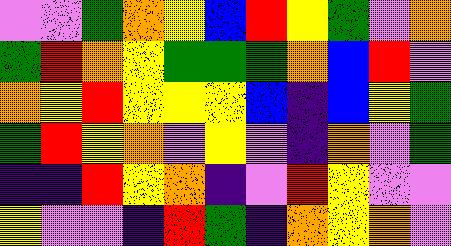[["violet", "violet", "green", "orange", "yellow", "blue", "red", "yellow", "green", "violet", "orange"], ["green", "red", "orange", "yellow", "green", "green", "green", "orange", "blue", "red", "violet"], ["orange", "yellow", "red", "yellow", "yellow", "yellow", "blue", "indigo", "blue", "yellow", "green"], ["green", "red", "yellow", "orange", "violet", "yellow", "violet", "indigo", "orange", "violet", "green"], ["indigo", "indigo", "red", "yellow", "orange", "indigo", "violet", "red", "yellow", "violet", "violet"], ["yellow", "violet", "violet", "indigo", "red", "green", "indigo", "orange", "yellow", "orange", "violet"]]